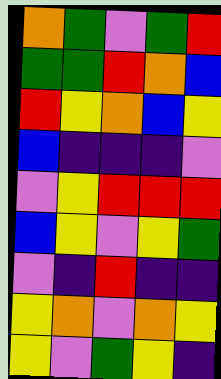[["orange", "green", "violet", "green", "red"], ["green", "green", "red", "orange", "blue"], ["red", "yellow", "orange", "blue", "yellow"], ["blue", "indigo", "indigo", "indigo", "violet"], ["violet", "yellow", "red", "red", "red"], ["blue", "yellow", "violet", "yellow", "green"], ["violet", "indigo", "red", "indigo", "indigo"], ["yellow", "orange", "violet", "orange", "yellow"], ["yellow", "violet", "green", "yellow", "indigo"]]